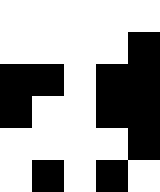[["white", "white", "white", "white", "white"], ["white", "white", "white", "white", "black"], ["black", "black", "white", "black", "black"], ["black", "white", "white", "black", "black"], ["white", "white", "white", "white", "black"], ["white", "black", "white", "black", "white"]]